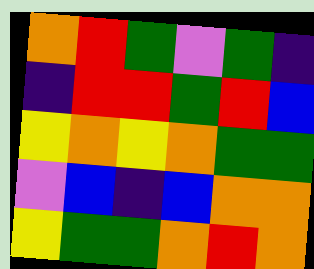[["orange", "red", "green", "violet", "green", "indigo"], ["indigo", "red", "red", "green", "red", "blue"], ["yellow", "orange", "yellow", "orange", "green", "green"], ["violet", "blue", "indigo", "blue", "orange", "orange"], ["yellow", "green", "green", "orange", "red", "orange"]]